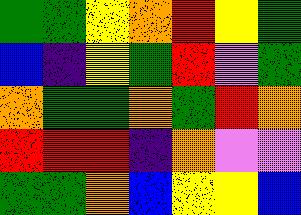[["green", "green", "yellow", "orange", "red", "yellow", "green"], ["blue", "indigo", "yellow", "green", "red", "violet", "green"], ["orange", "green", "green", "orange", "green", "red", "orange"], ["red", "red", "red", "indigo", "orange", "violet", "violet"], ["green", "green", "orange", "blue", "yellow", "yellow", "blue"]]